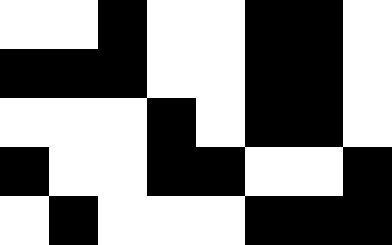[["white", "white", "black", "white", "white", "black", "black", "white"], ["black", "black", "black", "white", "white", "black", "black", "white"], ["white", "white", "white", "black", "white", "black", "black", "white"], ["black", "white", "white", "black", "black", "white", "white", "black"], ["white", "black", "white", "white", "white", "black", "black", "black"]]